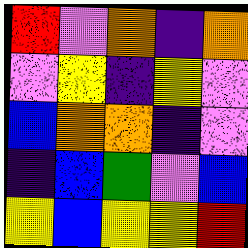[["red", "violet", "orange", "indigo", "orange"], ["violet", "yellow", "indigo", "yellow", "violet"], ["blue", "orange", "orange", "indigo", "violet"], ["indigo", "blue", "green", "violet", "blue"], ["yellow", "blue", "yellow", "yellow", "red"]]